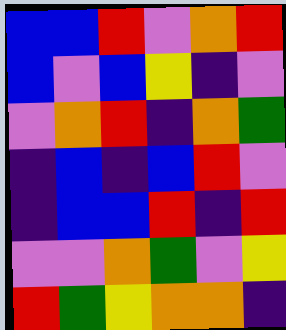[["blue", "blue", "red", "violet", "orange", "red"], ["blue", "violet", "blue", "yellow", "indigo", "violet"], ["violet", "orange", "red", "indigo", "orange", "green"], ["indigo", "blue", "indigo", "blue", "red", "violet"], ["indigo", "blue", "blue", "red", "indigo", "red"], ["violet", "violet", "orange", "green", "violet", "yellow"], ["red", "green", "yellow", "orange", "orange", "indigo"]]